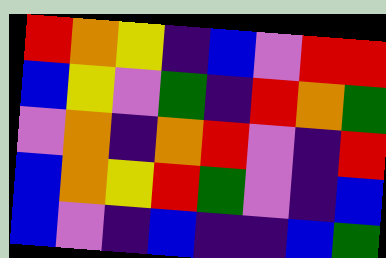[["red", "orange", "yellow", "indigo", "blue", "violet", "red", "red"], ["blue", "yellow", "violet", "green", "indigo", "red", "orange", "green"], ["violet", "orange", "indigo", "orange", "red", "violet", "indigo", "red"], ["blue", "orange", "yellow", "red", "green", "violet", "indigo", "blue"], ["blue", "violet", "indigo", "blue", "indigo", "indigo", "blue", "green"]]